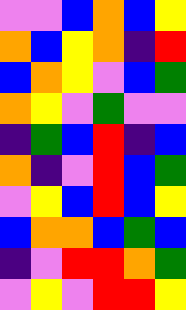[["violet", "violet", "blue", "orange", "blue", "yellow"], ["orange", "blue", "yellow", "orange", "indigo", "red"], ["blue", "orange", "yellow", "violet", "blue", "green"], ["orange", "yellow", "violet", "green", "violet", "violet"], ["indigo", "green", "blue", "red", "indigo", "blue"], ["orange", "indigo", "violet", "red", "blue", "green"], ["violet", "yellow", "blue", "red", "blue", "yellow"], ["blue", "orange", "orange", "blue", "green", "blue"], ["indigo", "violet", "red", "red", "orange", "green"], ["violet", "yellow", "violet", "red", "red", "yellow"]]